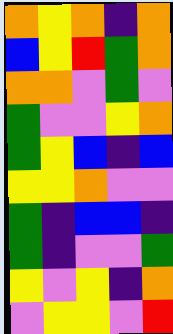[["orange", "yellow", "orange", "indigo", "orange"], ["blue", "yellow", "red", "green", "orange"], ["orange", "orange", "violet", "green", "violet"], ["green", "violet", "violet", "yellow", "orange"], ["green", "yellow", "blue", "indigo", "blue"], ["yellow", "yellow", "orange", "violet", "violet"], ["green", "indigo", "blue", "blue", "indigo"], ["green", "indigo", "violet", "violet", "green"], ["yellow", "violet", "yellow", "indigo", "orange"], ["violet", "yellow", "yellow", "violet", "red"]]